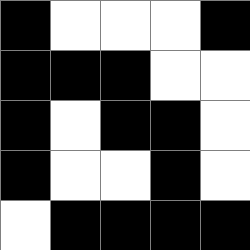[["black", "white", "white", "white", "black"], ["black", "black", "black", "white", "white"], ["black", "white", "black", "black", "white"], ["black", "white", "white", "black", "white"], ["white", "black", "black", "black", "black"]]